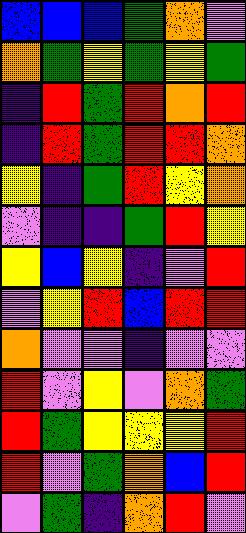[["blue", "blue", "blue", "green", "orange", "violet"], ["orange", "green", "yellow", "green", "yellow", "green"], ["indigo", "red", "green", "red", "orange", "red"], ["indigo", "red", "green", "red", "red", "orange"], ["yellow", "indigo", "green", "red", "yellow", "orange"], ["violet", "indigo", "indigo", "green", "red", "yellow"], ["yellow", "blue", "yellow", "indigo", "violet", "red"], ["violet", "yellow", "red", "blue", "red", "red"], ["orange", "violet", "violet", "indigo", "violet", "violet"], ["red", "violet", "yellow", "violet", "orange", "green"], ["red", "green", "yellow", "yellow", "yellow", "red"], ["red", "violet", "green", "orange", "blue", "red"], ["violet", "green", "indigo", "orange", "red", "violet"]]